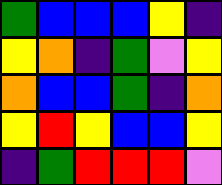[["green", "blue", "blue", "blue", "yellow", "indigo"], ["yellow", "orange", "indigo", "green", "violet", "yellow"], ["orange", "blue", "blue", "green", "indigo", "orange"], ["yellow", "red", "yellow", "blue", "blue", "yellow"], ["indigo", "green", "red", "red", "red", "violet"]]